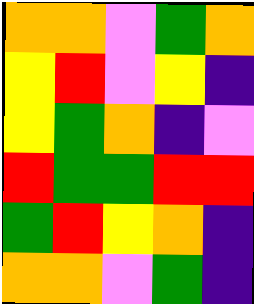[["orange", "orange", "violet", "green", "orange"], ["yellow", "red", "violet", "yellow", "indigo"], ["yellow", "green", "orange", "indigo", "violet"], ["red", "green", "green", "red", "red"], ["green", "red", "yellow", "orange", "indigo"], ["orange", "orange", "violet", "green", "indigo"]]